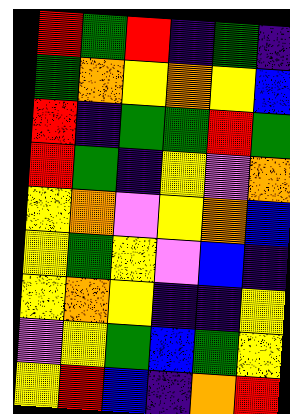[["red", "green", "red", "indigo", "green", "indigo"], ["green", "orange", "yellow", "orange", "yellow", "blue"], ["red", "indigo", "green", "green", "red", "green"], ["red", "green", "indigo", "yellow", "violet", "orange"], ["yellow", "orange", "violet", "yellow", "orange", "blue"], ["yellow", "green", "yellow", "violet", "blue", "indigo"], ["yellow", "orange", "yellow", "indigo", "indigo", "yellow"], ["violet", "yellow", "green", "blue", "green", "yellow"], ["yellow", "red", "blue", "indigo", "orange", "red"]]